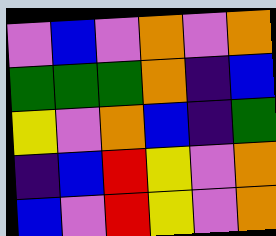[["violet", "blue", "violet", "orange", "violet", "orange"], ["green", "green", "green", "orange", "indigo", "blue"], ["yellow", "violet", "orange", "blue", "indigo", "green"], ["indigo", "blue", "red", "yellow", "violet", "orange"], ["blue", "violet", "red", "yellow", "violet", "orange"]]